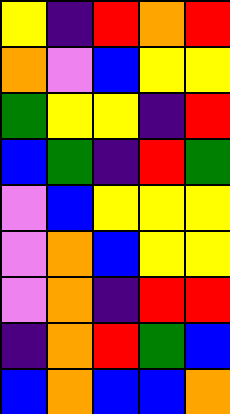[["yellow", "indigo", "red", "orange", "red"], ["orange", "violet", "blue", "yellow", "yellow"], ["green", "yellow", "yellow", "indigo", "red"], ["blue", "green", "indigo", "red", "green"], ["violet", "blue", "yellow", "yellow", "yellow"], ["violet", "orange", "blue", "yellow", "yellow"], ["violet", "orange", "indigo", "red", "red"], ["indigo", "orange", "red", "green", "blue"], ["blue", "orange", "blue", "blue", "orange"]]